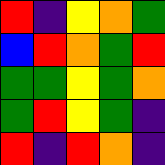[["red", "indigo", "yellow", "orange", "green"], ["blue", "red", "orange", "green", "red"], ["green", "green", "yellow", "green", "orange"], ["green", "red", "yellow", "green", "indigo"], ["red", "indigo", "red", "orange", "indigo"]]